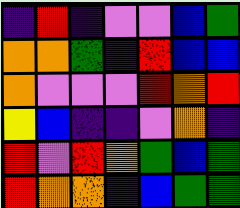[["indigo", "red", "indigo", "violet", "violet", "blue", "green"], ["orange", "orange", "green", "indigo", "red", "blue", "blue"], ["orange", "violet", "violet", "violet", "red", "orange", "red"], ["yellow", "blue", "indigo", "indigo", "violet", "orange", "indigo"], ["red", "violet", "red", "orange", "green", "blue", "green"], ["red", "orange", "orange", "indigo", "blue", "green", "green"]]